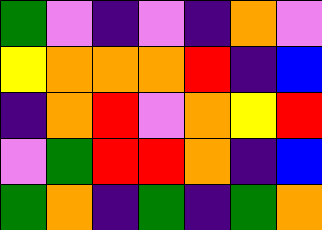[["green", "violet", "indigo", "violet", "indigo", "orange", "violet"], ["yellow", "orange", "orange", "orange", "red", "indigo", "blue"], ["indigo", "orange", "red", "violet", "orange", "yellow", "red"], ["violet", "green", "red", "red", "orange", "indigo", "blue"], ["green", "orange", "indigo", "green", "indigo", "green", "orange"]]